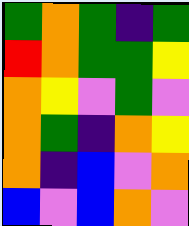[["green", "orange", "green", "indigo", "green"], ["red", "orange", "green", "green", "yellow"], ["orange", "yellow", "violet", "green", "violet"], ["orange", "green", "indigo", "orange", "yellow"], ["orange", "indigo", "blue", "violet", "orange"], ["blue", "violet", "blue", "orange", "violet"]]